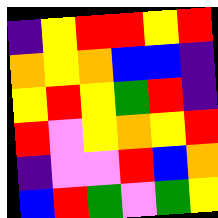[["indigo", "yellow", "red", "red", "yellow", "red"], ["orange", "yellow", "orange", "blue", "blue", "indigo"], ["yellow", "red", "yellow", "green", "red", "indigo"], ["red", "violet", "yellow", "orange", "yellow", "red"], ["indigo", "violet", "violet", "red", "blue", "orange"], ["blue", "red", "green", "violet", "green", "yellow"]]